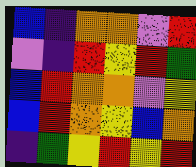[["blue", "indigo", "orange", "orange", "violet", "red"], ["violet", "indigo", "red", "yellow", "red", "green"], ["blue", "red", "orange", "orange", "violet", "yellow"], ["blue", "red", "orange", "yellow", "blue", "orange"], ["indigo", "green", "yellow", "red", "yellow", "red"]]